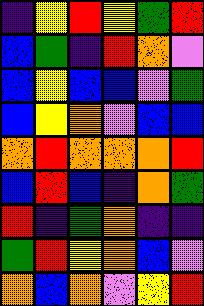[["indigo", "yellow", "red", "yellow", "green", "red"], ["blue", "green", "indigo", "red", "orange", "violet"], ["blue", "yellow", "blue", "blue", "violet", "green"], ["blue", "yellow", "orange", "violet", "blue", "blue"], ["orange", "red", "orange", "orange", "orange", "red"], ["blue", "red", "blue", "indigo", "orange", "green"], ["red", "indigo", "green", "orange", "indigo", "indigo"], ["green", "red", "yellow", "orange", "blue", "violet"], ["orange", "blue", "orange", "violet", "yellow", "red"]]